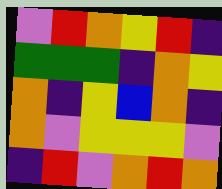[["violet", "red", "orange", "yellow", "red", "indigo"], ["green", "green", "green", "indigo", "orange", "yellow"], ["orange", "indigo", "yellow", "blue", "orange", "indigo"], ["orange", "violet", "yellow", "yellow", "yellow", "violet"], ["indigo", "red", "violet", "orange", "red", "orange"]]